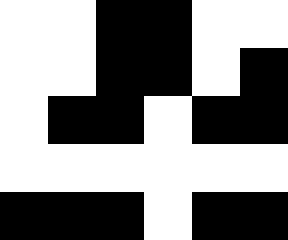[["white", "white", "black", "black", "white", "white"], ["white", "white", "black", "black", "white", "black"], ["white", "black", "black", "white", "black", "black"], ["white", "white", "white", "white", "white", "white"], ["black", "black", "black", "white", "black", "black"]]